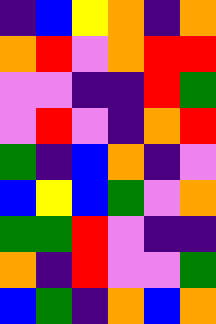[["indigo", "blue", "yellow", "orange", "indigo", "orange"], ["orange", "red", "violet", "orange", "red", "red"], ["violet", "violet", "indigo", "indigo", "red", "green"], ["violet", "red", "violet", "indigo", "orange", "red"], ["green", "indigo", "blue", "orange", "indigo", "violet"], ["blue", "yellow", "blue", "green", "violet", "orange"], ["green", "green", "red", "violet", "indigo", "indigo"], ["orange", "indigo", "red", "violet", "violet", "green"], ["blue", "green", "indigo", "orange", "blue", "orange"]]